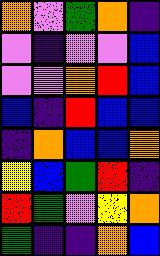[["orange", "violet", "green", "orange", "indigo"], ["violet", "indigo", "violet", "violet", "blue"], ["violet", "violet", "orange", "red", "blue"], ["blue", "indigo", "red", "blue", "blue"], ["indigo", "orange", "blue", "blue", "orange"], ["yellow", "blue", "green", "red", "indigo"], ["red", "green", "violet", "yellow", "orange"], ["green", "indigo", "indigo", "orange", "blue"]]